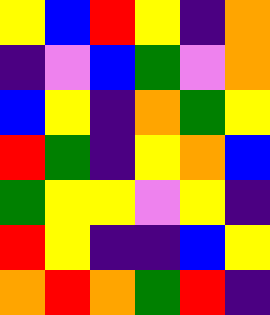[["yellow", "blue", "red", "yellow", "indigo", "orange"], ["indigo", "violet", "blue", "green", "violet", "orange"], ["blue", "yellow", "indigo", "orange", "green", "yellow"], ["red", "green", "indigo", "yellow", "orange", "blue"], ["green", "yellow", "yellow", "violet", "yellow", "indigo"], ["red", "yellow", "indigo", "indigo", "blue", "yellow"], ["orange", "red", "orange", "green", "red", "indigo"]]